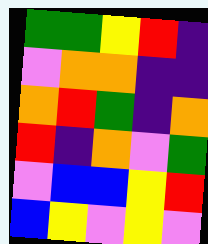[["green", "green", "yellow", "red", "indigo"], ["violet", "orange", "orange", "indigo", "indigo"], ["orange", "red", "green", "indigo", "orange"], ["red", "indigo", "orange", "violet", "green"], ["violet", "blue", "blue", "yellow", "red"], ["blue", "yellow", "violet", "yellow", "violet"]]